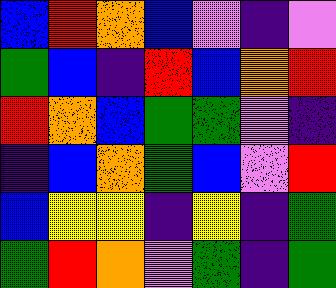[["blue", "red", "orange", "blue", "violet", "indigo", "violet"], ["green", "blue", "indigo", "red", "blue", "orange", "red"], ["red", "orange", "blue", "green", "green", "violet", "indigo"], ["indigo", "blue", "orange", "green", "blue", "violet", "red"], ["blue", "yellow", "yellow", "indigo", "yellow", "indigo", "green"], ["green", "red", "orange", "violet", "green", "indigo", "green"]]